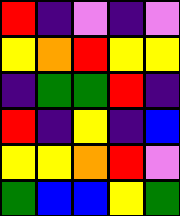[["red", "indigo", "violet", "indigo", "violet"], ["yellow", "orange", "red", "yellow", "yellow"], ["indigo", "green", "green", "red", "indigo"], ["red", "indigo", "yellow", "indigo", "blue"], ["yellow", "yellow", "orange", "red", "violet"], ["green", "blue", "blue", "yellow", "green"]]